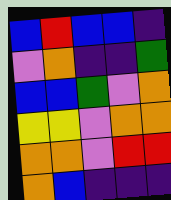[["blue", "red", "blue", "blue", "indigo"], ["violet", "orange", "indigo", "indigo", "green"], ["blue", "blue", "green", "violet", "orange"], ["yellow", "yellow", "violet", "orange", "orange"], ["orange", "orange", "violet", "red", "red"], ["orange", "blue", "indigo", "indigo", "indigo"]]